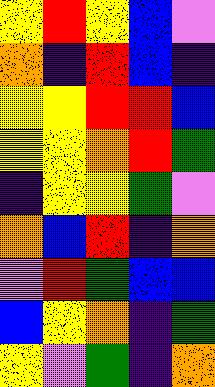[["yellow", "red", "yellow", "blue", "violet"], ["orange", "indigo", "red", "blue", "indigo"], ["yellow", "yellow", "red", "red", "blue"], ["yellow", "yellow", "orange", "red", "green"], ["indigo", "yellow", "yellow", "green", "violet"], ["orange", "blue", "red", "indigo", "orange"], ["violet", "red", "green", "blue", "blue"], ["blue", "yellow", "orange", "indigo", "green"], ["yellow", "violet", "green", "indigo", "orange"]]